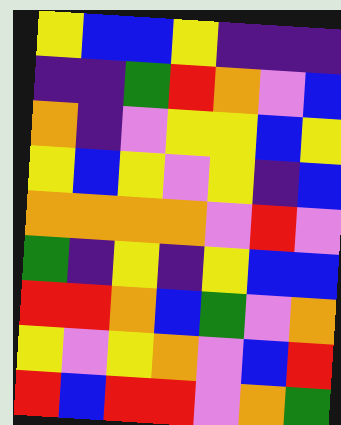[["yellow", "blue", "blue", "yellow", "indigo", "indigo", "indigo"], ["indigo", "indigo", "green", "red", "orange", "violet", "blue"], ["orange", "indigo", "violet", "yellow", "yellow", "blue", "yellow"], ["yellow", "blue", "yellow", "violet", "yellow", "indigo", "blue"], ["orange", "orange", "orange", "orange", "violet", "red", "violet"], ["green", "indigo", "yellow", "indigo", "yellow", "blue", "blue"], ["red", "red", "orange", "blue", "green", "violet", "orange"], ["yellow", "violet", "yellow", "orange", "violet", "blue", "red"], ["red", "blue", "red", "red", "violet", "orange", "green"]]